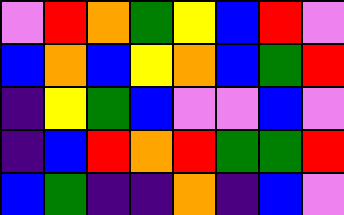[["violet", "red", "orange", "green", "yellow", "blue", "red", "violet"], ["blue", "orange", "blue", "yellow", "orange", "blue", "green", "red"], ["indigo", "yellow", "green", "blue", "violet", "violet", "blue", "violet"], ["indigo", "blue", "red", "orange", "red", "green", "green", "red"], ["blue", "green", "indigo", "indigo", "orange", "indigo", "blue", "violet"]]